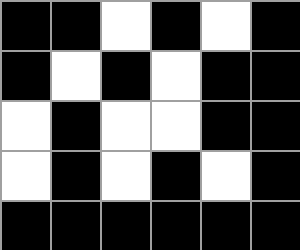[["black", "black", "white", "black", "white", "black"], ["black", "white", "black", "white", "black", "black"], ["white", "black", "white", "white", "black", "black"], ["white", "black", "white", "black", "white", "black"], ["black", "black", "black", "black", "black", "black"]]